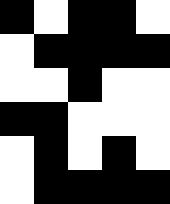[["black", "white", "black", "black", "white"], ["white", "black", "black", "black", "black"], ["white", "white", "black", "white", "white"], ["black", "black", "white", "white", "white"], ["white", "black", "white", "black", "white"], ["white", "black", "black", "black", "black"]]